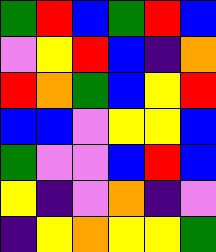[["green", "red", "blue", "green", "red", "blue"], ["violet", "yellow", "red", "blue", "indigo", "orange"], ["red", "orange", "green", "blue", "yellow", "red"], ["blue", "blue", "violet", "yellow", "yellow", "blue"], ["green", "violet", "violet", "blue", "red", "blue"], ["yellow", "indigo", "violet", "orange", "indigo", "violet"], ["indigo", "yellow", "orange", "yellow", "yellow", "green"]]